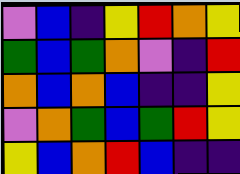[["violet", "blue", "indigo", "yellow", "red", "orange", "yellow"], ["green", "blue", "green", "orange", "violet", "indigo", "red"], ["orange", "blue", "orange", "blue", "indigo", "indigo", "yellow"], ["violet", "orange", "green", "blue", "green", "red", "yellow"], ["yellow", "blue", "orange", "red", "blue", "indigo", "indigo"]]